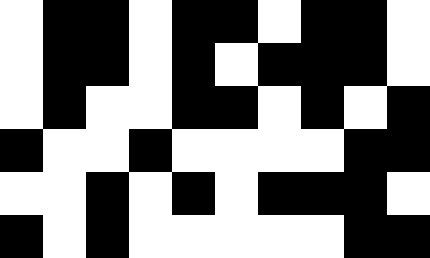[["white", "black", "black", "white", "black", "black", "white", "black", "black", "white"], ["white", "black", "black", "white", "black", "white", "black", "black", "black", "white"], ["white", "black", "white", "white", "black", "black", "white", "black", "white", "black"], ["black", "white", "white", "black", "white", "white", "white", "white", "black", "black"], ["white", "white", "black", "white", "black", "white", "black", "black", "black", "white"], ["black", "white", "black", "white", "white", "white", "white", "white", "black", "black"]]